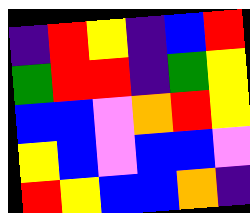[["indigo", "red", "yellow", "indigo", "blue", "red"], ["green", "red", "red", "indigo", "green", "yellow"], ["blue", "blue", "violet", "orange", "red", "yellow"], ["yellow", "blue", "violet", "blue", "blue", "violet"], ["red", "yellow", "blue", "blue", "orange", "indigo"]]